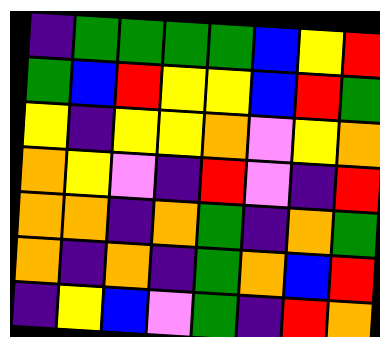[["indigo", "green", "green", "green", "green", "blue", "yellow", "red"], ["green", "blue", "red", "yellow", "yellow", "blue", "red", "green"], ["yellow", "indigo", "yellow", "yellow", "orange", "violet", "yellow", "orange"], ["orange", "yellow", "violet", "indigo", "red", "violet", "indigo", "red"], ["orange", "orange", "indigo", "orange", "green", "indigo", "orange", "green"], ["orange", "indigo", "orange", "indigo", "green", "orange", "blue", "red"], ["indigo", "yellow", "blue", "violet", "green", "indigo", "red", "orange"]]